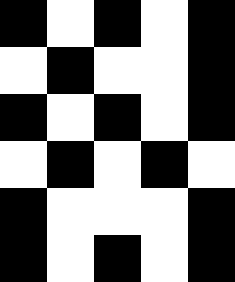[["black", "white", "black", "white", "black"], ["white", "black", "white", "white", "black"], ["black", "white", "black", "white", "black"], ["white", "black", "white", "black", "white"], ["black", "white", "white", "white", "black"], ["black", "white", "black", "white", "black"]]